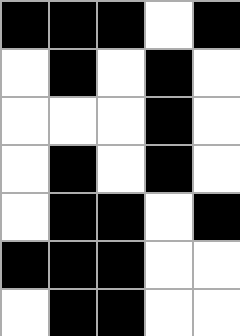[["black", "black", "black", "white", "black"], ["white", "black", "white", "black", "white"], ["white", "white", "white", "black", "white"], ["white", "black", "white", "black", "white"], ["white", "black", "black", "white", "black"], ["black", "black", "black", "white", "white"], ["white", "black", "black", "white", "white"]]